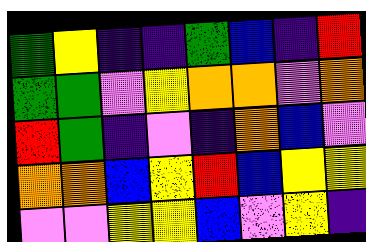[["green", "yellow", "indigo", "indigo", "green", "blue", "indigo", "red"], ["green", "green", "violet", "yellow", "orange", "orange", "violet", "orange"], ["red", "green", "indigo", "violet", "indigo", "orange", "blue", "violet"], ["orange", "orange", "blue", "yellow", "red", "blue", "yellow", "yellow"], ["violet", "violet", "yellow", "yellow", "blue", "violet", "yellow", "indigo"]]